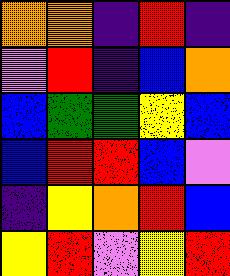[["orange", "orange", "indigo", "red", "indigo"], ["violet", "red", "indigo", "blue", "orange"], ["blue", "green", "green", "yellow", "blue"], ["blue", "red", "red", "blue", "violet"], ["indigo", "yellow", "orange", "red", "blue"], ["yellow", "red", "violet", "yellow", "red"]]